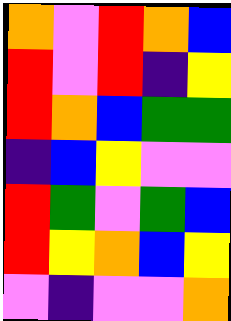[["orange", "violet", "red", "orange", "blue"], ["red", "violet", "red", "indigo", "yellow"], ["red", "orange", "blue", "green", "green"], ["indigo", "blue", "yellow", "violet", "violet"], ["red", "green", "violet", "green", "blue"], ["red", "yellow", "orange", "blue", "yellow"], ["violet", "indigo", "violet", "violet", "orange"]]